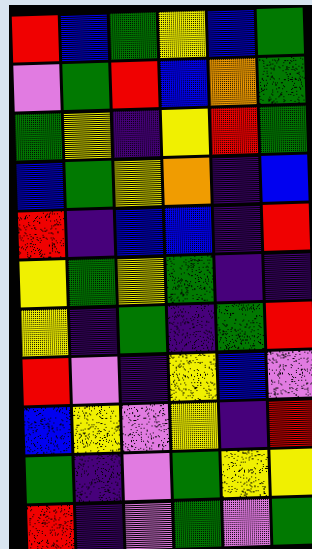[["red", "blue", "green", "yellow", "blue", "green"], ["violet", "green", "red", "blue", "orange", "green"], ["green", "yellow", "indigo", "yellow", "red", "green"], ["blue", "green", "yellow", "orange", "indigo", "blue"], ["red", "indigo", "blue", "blue", "indigo", "red"], ["yellow", "green", "yellow", "green", "indigo", "indigo"], ["yellow", "indigo", "green", "indigo", "green", "red"], ["red", "violet", "indigo", "yellow", "blue", "violet"], ["blue", "yellow", "violet", "yellow", "indigo", "red"], ["green", "indigo", "violet", "green", "yellow", "yellow"], ["red", "indigo", "violet", "green", "violet", "green"]]